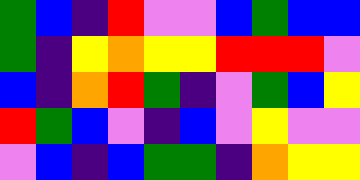[["green", "blue", "indigo", "red", "violet", "violet", "blue", "green", "blue", "blue"], ["green", "indigo", "yellow", "orange", "yellow", "yellow", "red", "red", "red", "violet"], ["blue", "indigo", "orange", "red", "green", "indigo", "violet", "green", "blue", "yellow"], ["red", "green", "blue", "violet", "indigo", "blue", "violet", "yellow", "violet", "violet"], ["violet", "blue", "indigo", "blue", "green", "green", "indigo", "orange", "yellow", "yellow"]]